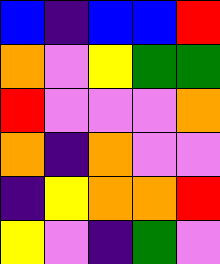[["blue", "indigo", "blue", "blue", "red"], ["orange", "violet", "yellow", "green", "green"], ["red", "violet", "violet", "violet", "orange"], ["orange", "indigo", "orange", "violet", "violet"], ["indigo", "yellow", "orange", "orange", "red"], ["yellow", "violet", "indigo", "green", "violet"]]